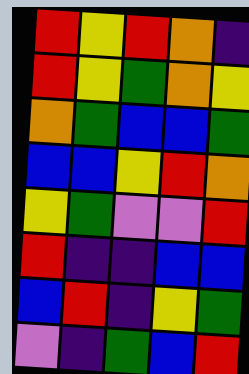[["red", "yellow", "red", "orange", "indigo"], ["red", "yellow", "green", "orange", "yellow"], ["orange", "green", "blue", "blue", "green"], ["blue", "blue", "yellow", "red", "orange"], ["yellow", "green", "violet", "violet", "red"], ["red", "indigo", "indigo", "blue", "blue"], ["blue", "red", "indigo", "yellow", "green"], ["violet", "indigo", "green", "blue", "red"]]